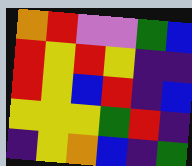[["orange", "red", "violet", "violet", "green", "blue"], ["red", "yellow", "red", "yellow", "indigo", "indigo"], ["red", "yellow", "blue", "red", "indigo", "blue"], ["yellow", "yellow", "yellow", "green", "red", "indigo"], ["indigo", "yellow", "orange", "blue", "indigo", "green"]]